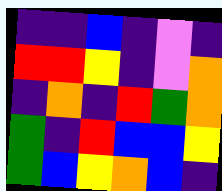[["indigo", "indigo", "blue", "indigo", "violet", "indigo"], ["red", "red", "yellow", "indigo", "violet", "orange"], ["indigo", "orange", "indigo", "red", "green", "orange"], ["green", "indigo", "red", "blue", "blue", "yellow"], ["green", "blue", "yellow", "orange", "blue", "indigo"]]